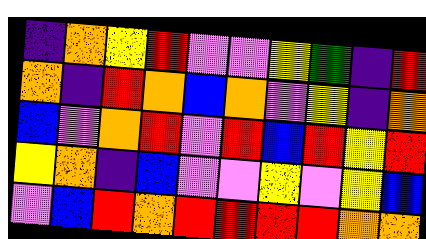[["indigo", "orange", "yellow", "red", "violet", "violet", "yellow", "green", "indigo", "red"], ["orange", "indigo", "red", "orange", "blue", "orange", "violet", "yellow", "indigo", "orange"], ["blue", "violet", "orange", "red", "violet", "red", "blue", "red", "yellow", "red"], ["yellow", "orange", "indigo", "blue", "violet", "violet", "yellow", "violet", "yellow", "blue"], ["violet", "blue", "red", "orange", "red", "red", "red", "red", "orange", "orange"]]